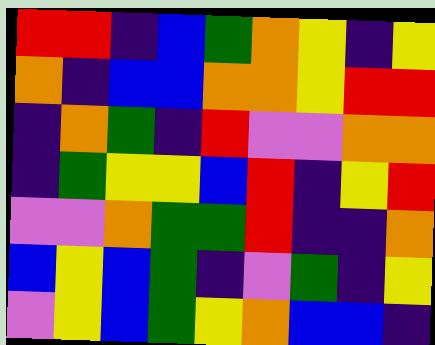[["red", "red", "indigo", "blue", "green", "orange", "yellow", "indigo", "yellow"], ["orange", "indigo", "blue", "blue", "orange", "orange", "yellow", "red", "red"], ["indigo", "orange", "green", "indigo", "red", "violet", "violet", "orange", "orange"], ["indigo", "green", "yellow", "yellow", "blue", "red", "indigo", "yellow", "red"], ["violet", "violet", "orange", "green", "green", "red", "indigo", "indigo", "orange"], ["blue", "yellow", "blue", "green", "indigo", "violet", "green", "indigo", "yellow"], ["violet", "yellow", "blue", "green", "yellow", "orange", "blue", "blue", "indigo"]]